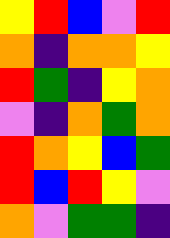[["yellow", "red", "blue", "violet", "red"], ["orange", "indigo", "orange", "orange", "yellow"], ["red", "green", "indigo", "yellow", "orange"], ["violet", "indigo", "orange", "green", "orange"], ["red", "orange", "yellow", "blue", "green"], ["red", "blue", "red", "yellow", "violet"], ["orange", "violet", "green", "green", "indigo"]]